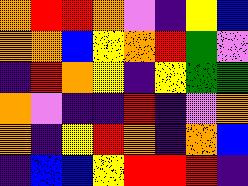[["orange", "red", "red", "orange", "violet", "indigo", "yellow", "blue"], ["orange", "orange", "blue", "yellow", "orange", "red", "green", "violet"], ["indigo", "red", "orange", "yellow", "indigo", "yellow", "green", "green"], ["orange", "violet", "indigo", "indigo", "red", "indigo", "violet", "orange"], ["orange", "indigo", "yellow", "red", "orange", "indigo", "orange", "blue"], ["indigo", "blue", "blue", "yellow", "red", "red", "red", "indigo"]]